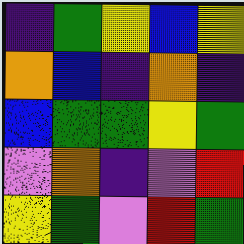[["indigo", "green", "yellow", "blue", "yellow"], ["orange", "blue", "indigo", "orange", "indigo"], ["blue", "green", "green", "yellow", "green"], ["violet", "orange", "indigo", "violet", "red"], ["yellow", "green", "violet", "red", "green"]]